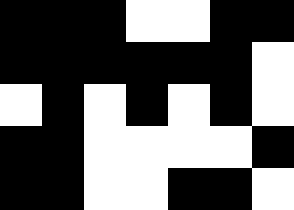[["black", "black", "black", "white", "white", "black", "black"], ["black", "black", "black", "black", "black", "black", "white"], ["white", "black", "white", "black", "white", "black", "white"], ["black", "black", "white", "white", "white", "white", "black"], ["black", "black", "white", "white", "black", "black", "white"]]